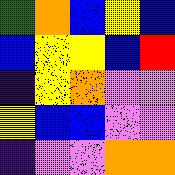[["green", "orange", "blue", "yellow", "blue"], ["blue", "yellow", "yellow", "blue", "red"], ["indigo", "yellow", "orange", "violet", "violet"], ["yellow", "blue", "blue", "violet", "violet"], ["indigo", "violet", "violet", "orange", "orange"]]